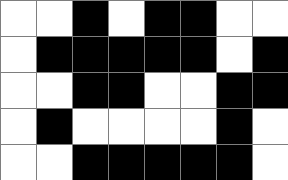[["white", "white", "black", "white", "black", "black", "white", "white"], ["white", "black", "black", "black", "black", "black", "white", "black"], ["white", "white", "black", "black", "white", "white", "black", "black"], ["white", "black", "white", "white", "white", "white", "black", "white"], ["white", "white", "black", "black", "black", "black", "black", "white"]]